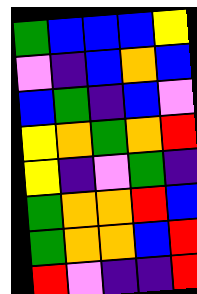[["green", "blue", "blue", "blue", "yellow"], ["violet", "indigo", "blue", "orange", "blue"], ["blue", "green", "indigo", "blue", "violet"], ["yellow", "orange", "green", "orange", "red"], ["yellow", "indigo", "violet", "green", "indigo"], ["green", "orange", "orange", "red", "blue"], ["green", "orange", "orange", "blue", "red"], ["red", "violet", "indigo", "indigo", "red"]]